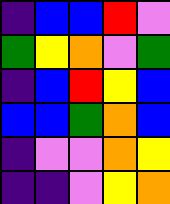[["indigo", "blue", "blue", "red", "violet"], ["green", "yellow", "orange", "violet", "green"], ["indigo", "blue", "red", "yellow", "blue"], ["blue", "blue", "green", "orange", "blue"], ["indigo", "violet", "violet", "orange", "yellow"], ["indigo", "indigo", "violet", "yellow", "orange"]]